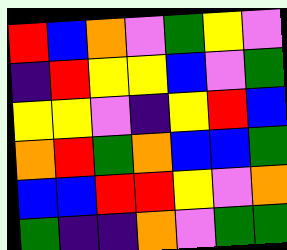[["red", "blue", "orange", "violet", "green", "yellow", "violet"], ["indigo", "red", "yellow", "yellow", "blue", "violet", "green"], ["yellow", "yellow", "violet", "indigo", "yellow", "red", "blue"], ["orange", "red", "green", "orange", "blue", "blue", "green"], ["blue", "blue", "red", "red", "yellow", "violet", "orange"], ["green", "indigo", "indigo", "orange", "violet", "green", "green"]]